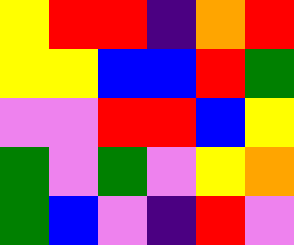[["yellow", "red", "red", "indigo", "orange", "red"], ["yellow", "yellow", "blue", "blue", "red", "green"], ["violet", "violet", "red", "red", "blue", "yellow"], ["green", "violet", "green", "violet", "yellow", "orange"], ["green", "blue", "violet", "indigo", "red", "violet"]]